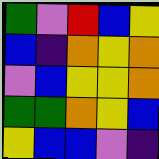[["green", "violet", "red", "blue", "yellow"], ["blue", "indigo", "orange", "yellow", "orange"], ["violet", "blue", "yellow", "yellow", "orange"], ["green", "green", "orange", "yellow", "blue"], ["yellow", "blue", "blue", "violet", "indigo"]]